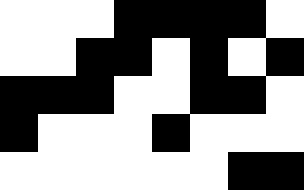[["white", "white", "white", "black", "black", "black", "black", "white"], ["white", "white", "black", "black", "white", "black", "white", "black"], ["black", "black", "black", "white", "white", "black", "black", "white"], ["black", "white", "white", "white", "black", "white", "white", "white"], ["white", "white", "white", "white", "white", "white", "black", "black"]]